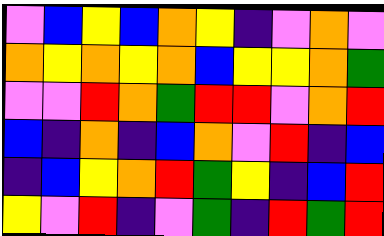[["violet", "blue", "yellow", "blue", "orange", "yellow", "indigo", "violet", "orange", "violet"], ["orange", "yellow", "orange", "yellow", "orange", "blue", "yellow", "yellow", "orange", "green"], ["violet", "violet", "red", "orange", "green", "red", "red", "violet", "orange", "red"], ["blue", "indigo", "orange", "indigo", "blue", "orange", "violet", "red", "indigo", "blue"], ["indigo", "blue", "yellow", "orange", "red", "green", "yellow", "indigo", "blue", "red"], ["yellow", "violet", "red", "indigo", "violet", "green", "indigo", "red", "green", "red"]]